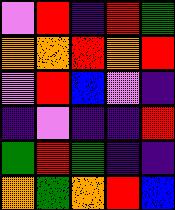[["violet", "red", "indigo", "red", "green"], ["orange", "orange", "red", "orange", "red"], ["violet", "red", "blue", "violet", "indigo"], ["indigo", "violet", "indigo", "indigo", "red"], ["green", "red", "green", "indigo", "indigo"], ["orange", "green", "orange", "red", "blue"]]